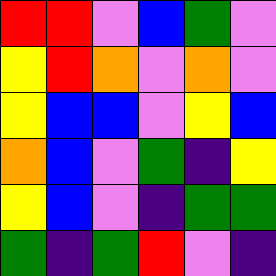[["red", "red", "violet", "blue", "green", "violet"], ["yellow", "red", "orange", "violet", "orange", "violet"], ["yellow", "blue", "blue", "violet", "yellow", "blue"], ["orange", "blue", "violet", "green", "indigo", "yellow"], ["yellow", "blue", "violet", "indigo", "green", "green"], ["green", "indigo", "green", "red", "violet", "indigo"]]